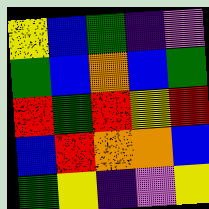[["yellow", "blue", "green", "indigo", "violet"], ["green", "blue", "orange", "blue", "green"], ["red", "green", "red", "yellow", "red"], ["blue", "red", "orange", "orange", "blue"], ["green", "yellow", "indigo", "violet", "yellow"]]